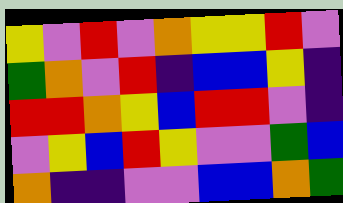[["yellow", "violet", "red", "violet", "orange", "yellow", "yellow", "red", "violet"], ["green", "orange", "violet", "red", "indigo", "blue", "blue", "yellow", "indigo"], ["red", "red", "orange", "yellow", "blue", "red", "red", "violet", "indigo"], ["violet", "yellow", "blue", "red", "yellow", "violet", "violet", "green", "blue"], ["orange", "indigo", "indigo", "violet", "violet", "blue", "blue", "orange", "green"]]